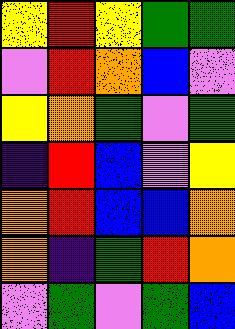[["yellow", "red", "yellow", "green", "green"], ["violet", "red", "orange", "blue", "violet"], ["yellow", "orange", "green", "violet", "green"], ["indigo", "red", "blue", "violet", "yellow"], ["orange", "red", "blue", "blue", "orange"], ["orange", "indigo", "green", "red", "orange"], ["violet", "green", "violet", "green", "blue"]]